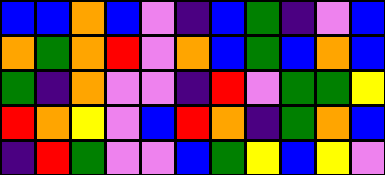[["blue", "blue", "orange", "blue", "violet", "indigo", "blue", "green", "indigo", "violet", "blue"], ["orange", "green", "orange", "red", "violet", "orange", "blue", "green", "blue", "orange", "blue"], ["green", "indigo", "orange", "violet", "violet", "indigo", "red", "violet", "green", "green", "yellow"], ["red", "orange", "yellow", "violet", "blue", "red", "orange", "indigo", "green", "orange", "blue"], ["indigo", "red", "green", "violet", "violet", "blue", "green", "yellow", "blue", "yellow", "violet"]]